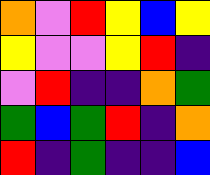[["orange", "violet", "red", "yellow", "blue", "yellow"], ["yellow", "violet", "violet", "yellow", "red", "indigo"], ["violet", "red", "indigo", "indigo", "orange", "green"], ["green", "blue", "green", "red", "indigo", "orange"], ["red", "indigo", "green", "indigo", "indigo", "blue"]]